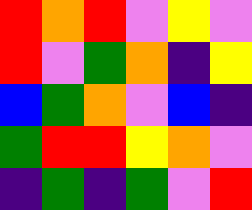[["red", "orange", "red", "violet", "yellow", "violet"], ["red", "violet", "green", "orange", "indigo", "yellow"], ["blue", "green", "orange", "violet", "blue", "indigo"], ["green", "red", "red", "yellow", "orange", "violet"], ["indigo", "green", "indigo", "green", "violet", "red"]]